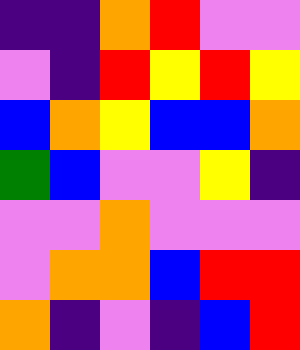[["indigo", "indigo", "orange", "red", "violet", "violet"], ["violet", "indigo", "red", "yellow", "red", "yellow"], ["blue", "orange", "yellow", "blue", "blue", "orange"], ["green", "blue", "violet", "violet", "yellow", "indigo"], ["violet", "violet", "orange", "violet", "violet", "violet"], ["violet", "orange", "orange", "blue", "red", "red"], ["orange", "indigo", "violet", "indigo", "blue", "red"]]